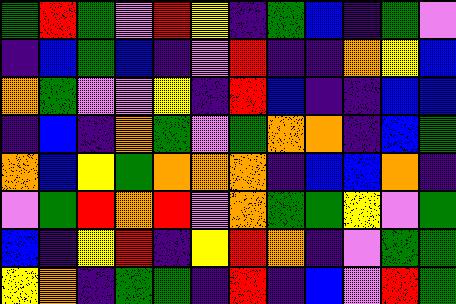[["green", "red", "green", "violet", "red", "yellow", "indigo", "green", "blue", "indigo", "green", "violet"], ["indigo", "blue", "green", "blue", "indigo", "violet", "red", "indigo", "indigo", "orange", "yellow", "blue"], ["orange", "green", "violet", "violet", "yellow", "indigo", "red", "blue", "indigo", "indigo", "blue", "blue"], ["indigo", "blue", "indigo", "orange", "green", "violet", "green", "orange", "orange", "indigo", "blue", "green"], ["orange", "blue", "yellow", "green", "orange", "orange", "orange", "indigo", "blue", "blue", "orange", "indigo"], ["violet", "green", "red", "orange", "red", "violet", "orange", "green", "green", "yellow", "violet", "green"], ["blue", "indigo", "yellow", "red", "indigo", "yellow", "red", "orange", "indigo", "violet", "green", "green"], ["yellow", "orange", "indigo", "green", "green", "indigo", "red", "indigo", "blue", "violet", "red", "green"]]